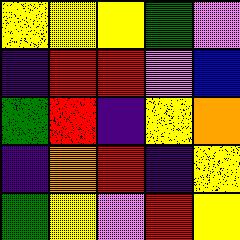[["yellow", "yellow", "yellow", "green", "violet"], ["indigo", "red", "red", "violet", "blue"], ["green", "red", "indigo", "yellow", "orange"], ["indigo", "orange", "red", "indigo", "yellow"], ["green", "yellow", "violet", "red", "yellow"]]